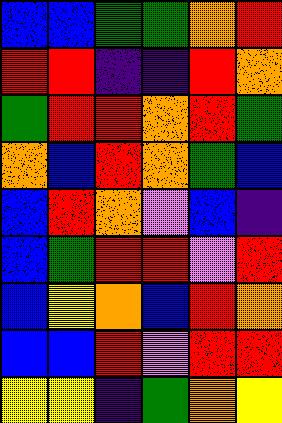[["blue", "blue", "green", "green", "orange", "red"], ["red", "red", "indigo", "indigo", "red", "orange"], ["green", "red", "red", "orange", "red", "green"], ["orange", "blue", "red", "orange", "green", "blue"], ["blue", "red", "orange", "violet", "blue", "indigo"], ["blue", "green", "red", "red", "violet", "red"], ["blue", "yellow", "orange", "blue", "red", "orange"], ["blue", "blue", "red", "violet", "red", "red"], ["yellow", "yellow", "indigo", "green", "orange", "yellow"]]